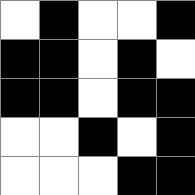[["white", "black", "white", "white", "black"], ["black", "black", "white", "black", "white"], ["black", "black", "white", "black", "black"], ["white", "white", "black", "white", "black"], ["white", "white", "white", "black", "black"]]